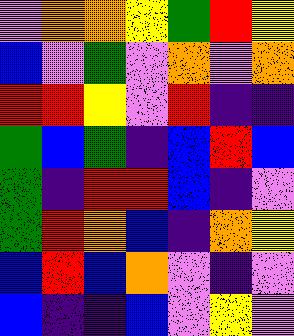[["violet", "orange", "orange", "yellow", "green", "red", "yellow"], ["blue", "violet", "green", "violet", "orange", "violet", "orange"], ["red", "red", "yellow", "violet", "red", "indigo", "indigo"], ["green", "blue", "green", "indigo", "blue", "red", "blue"], ["green", "indigo", "red", "red", "blue", "indigo", "violet"], ["green", "red", "orange", "blue", "indigo", "orange", "yellow"], ["blue", "red", "blue", "orange", "violet", "indigo", "violet"], ["blue", "indigo", "indigo", "blue", "violet", "yellow", "violet"]]